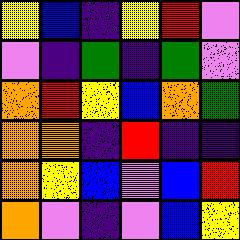[["yellow", "blue", "indigo", "yellow", "red", "violet"], ["violet", "indigo", "green", "indigo", "green", "violet"], ["orange", "red", "yellow", "blue", "orange", "green"], ["orange", "orange", "indigo", "red", "indigo", "indigo"], ["orange", "yellow", "blue", "violet", "blue", "red"], ["orange", "violet", "indigo", "violet", "blue", "yellow"]]